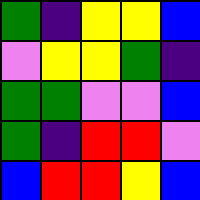[["green", "indigo", "yellow", "yellow", "blue"], ["violet", "yellow", "yellow", "green", "indigo"], ["green", "green", "violet", "violet", "blue"], ["green", "indigo", "red", "red", "violet"], ["blue", "red", "red", "yellow", "blue"]]